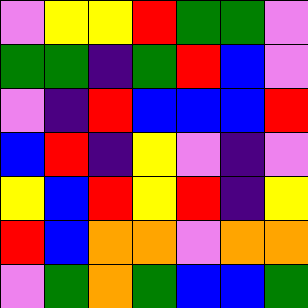[["violet", "yellow", "yellow", "red", "green", "green", "violet"], ["green", "green", "indigo", "green", "red", "blue", "violet"], ["violet", "indigo", "red", "blue", "blue", "blue", "red"], ["blue", "red", "indigo", "yellow", "violet", "indigo", "violet"], ["yellow", "blue", "red", "yellow", "red", "indigo", "yellow"], ["red", "blue", "orange", "orange", "violet", "orange", "orange"], ["violet", "green", "orange", "green", "blue", "blue", "green"]]